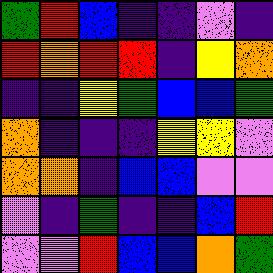[["green", "red", "blue", "indigo", "indigo", "violet", "indigo"], ["red", "orange", "red", "red", "indigo", "yellow", "orange"], ["indigo", "indigo", "yellow", "green", "blue", "blue", "green"], ["orange", "indigo", "indigo", "indigo", "yellow", "yellow", "violet"], ["orange", "orange", "indigo", "blue", "blue", "violet", "violet"], ["violet", "indigo", "green", "indigo", "indigo", "blue", "red"], ["violet", "violet", "red", "blue", "blue", "orange", "green"]]